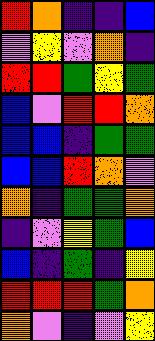[["red", "orange", "indigo", "indigo", "blue"], ["violet", "yellow", "violet", "orange", "indigo"], ["red", "red", "green", "yellow", "green"], ["blue", "violet", "red", "red", "orange"], ["blue", "blue", "indigo", "green", "green"], ["blue", "blue", "red", "orange", "violet"], ["orange", "indigo", "green", "green", "orange"], ["indigo", "violet", "yellow", "green", "blue"], ["blue", "indigo", "green", "indigo", "yellow"], ["red", "red", "red", "green", "orange"], ["orange", "violet", "indigo", "violet", "yellow"]]